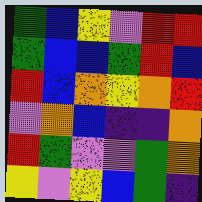[["green", "blue", "yellow", "violet", "red", "red"], ["green", "blue", "blue", "green", "red", "blue"], ["red", "blue", "orange", "yellow", "orange", "red"], ["violet", "orange", "blue", "indigo", "indigo", "orange"], ["red", "green", "violet", "violet", "green", "orange"], ["yellow", "violet", "yellow", "blue", "green", "indigo"]]